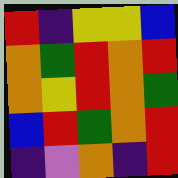[["red", "indigo", "yellow", "yellow", "blue"], ["orange", "green", "red", "orange", "red"], ["orange", "yellow", "red", "orange", "green"], ["blue", "red", "green", "orange", "red"], ["indigo", "violet", "orange", "indigo", "red"]]